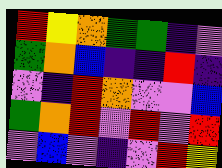[["red", "yellow", "orange", "green", "green", "indigo", "violet"], ["green", "orange", "blue", "indigo", "indigo", "red", "indigo"], ["violet", "indigo", "red", "orange", "violet", "violet", "blue"], ["green", "orange", "red", "violet", "red", "violet", "red"], ["violet", "blue", "violet", "indigo", "violet", "red", "yellow"]]